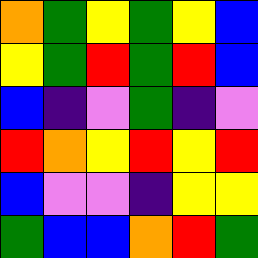[["orange", "green", "yellow", "green", "yellow", "blue"], ["yellow", "green", "red", "green", "red", "blue"], ["blue", "indigo", "violet", "green", "indigo", "violet"], ["red", "orange", "yellow", "red", "yellow", "red"], ["blue", "violet", "violet", "indigo", "yellow", "yellow"], ["green", "blue", "blue", "orange", "red", "green"]]